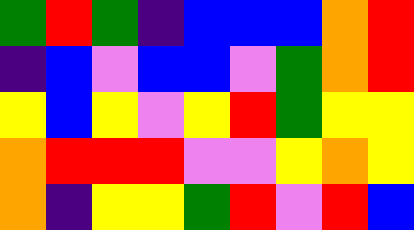[["green", "red", "green", "indigo", "blue", "blue", "blue", "orange", "red"], ["indigo", "blue", "violet", "blue", "blue", "violet", "green", "orange", "red"], ["yellow", "blue", "yellow", "violet", "yellow", "red", "green", "yellow", "yellow"], ["orange", "red", "red", "red", "violet", "violet", "yellow", "orange", "yellow"], ["orange", "indigo", "yellow", "yellow", "green", "red", "violet", "red", "blue"]]